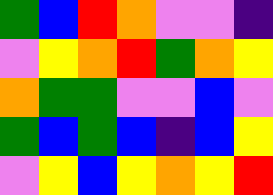[["green", "blue", "red", "orange", "violet", "violet", "indigo"], ["violet", "yellow", "orange", "red", "green", "orange", "yellow"], ["orange", "green", "green", "violet", "violet", "blue", "violet"], ["green", "blue", "green", "blue", "indigo", "blue", "yellow"], ["violet", "yellow", "blue", "yellow", "orange", "yellow", "red"]]